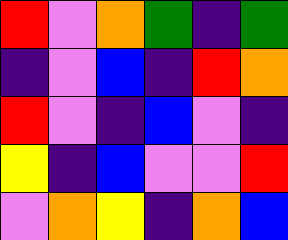[["red", "violet", "orange", "green", "indigo", "green"], ["indigo", "violet", "blue", "indigo", "red", "orange"], ["red", "violet", "indigo", "blue", "violet", "indigo"], ["yellow", "indigo", "blue", "violet", "violet", "red"], ["violet", "orange", "yellow", "indigo", "orange", "blue"]]